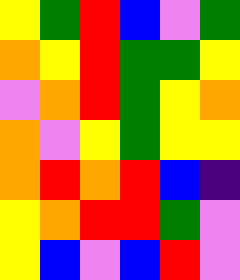[["yellow", "green", "red", "blue", "violet", "green"], ["orange", "yellow", "red", "green", "green", "yellow"], ["violet", "orange", "red", "green", "yellow", "orange"], ["orange", "violet", "yellow", "green", "yellow", "yellow"], ["orange", "red", "orange", "red", "blue", "indigo"], ["yellow", "orange", "red", "red", "green", "violet"], ["yellow", "blue", "violet", "blue", "red", "violet"]]